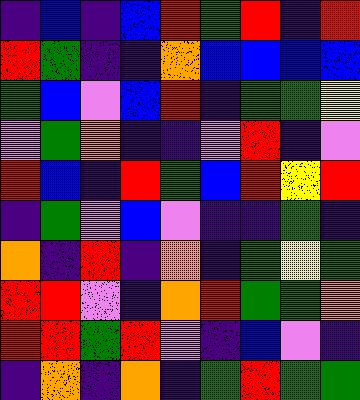[["indigo", "blue", "indigo", "blue", "red", "green", "red", "indigo", "red"], ["red", "green", "indigo", "indigo", "orange", "blue", "blue", "blue", "blue"], ["green", "blue", "violet", "blue", "red", "indigo", "green", "green", "yellow"], ["violet", "green", "orange", "indigo", "indigo", "violet", "red", "indigo", "violet"], ["red", "blue", "indigo", "red", "green", "blue", "red", "yellow", "red"], ["indigo", "green", "violet", "blue", "violet", "indigo", "indigo", "green", "indigo"], ["orange", "indigo", "red", "indigo", "orange", "indigo", "green", "yellow", "green"], ["red", "red", "violet", "indigo", "orange", "red", "green", "green", "orange"], ["red", "red", "green", "red", "violet", "indigo", "blue", "violet", "indigo"], ["indigo", "orange", "indigo", "orange", "indigo", "green", "red", "green", "green"]]